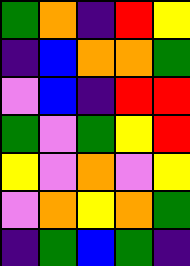[["green", "orange", "indigo", "red", "yellow"], ["indigo", "blue", "orange", "orange", "green"], ["violet", "blue", "indigo", "red", "red"], ["green", "violet", "green", "yellow", "red"], ["yellow", "violet", "orange", "violet", "yellow"], ["violet", "orange", "yellow", "orange", "green"], ["indigo", "green", "blue", "green", "indigo"]]